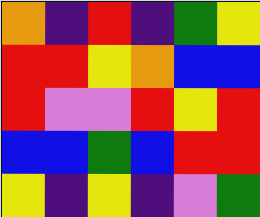[["orange", "indigo", "red", "indigo", "green", "yellow"], ["red", "red", "yellow", "orange", "blue", "blue"], ["red", "violet", "violet", "red", "yellow", "red"], ["blue", "blue", "green", "blue", "red", "red"], ["yellow", "indigo", "yellow", "indigo", "violet", "green"]]